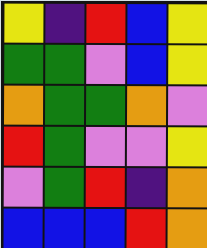[["yellow", "indigo", "red", "blue", "yellow"], ["green", "green", "violet", "blue", "yellow"], ["orange", "green", "green", "orange", "violet"], ["red", "green", "violet", "violet", "yellow"], ["violet", "green", "red", "indigo", "orange"], ["blue", "blue", "blue", "red", "orange"]]